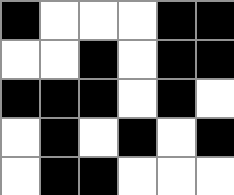[["black", "white", "white", "white", "black", "black"], ["white", "white", "black", "white", "black", "black"], ["black", "black", "black", "white", "black", "white"], ["white", "black", "white", "black", "white", "black"], ["white", "black", "black", "white", "white", "white"]]